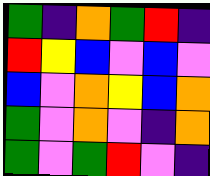[["green", "indigo", "orange", "green", "red", "indigo"], ["red", "yellow", "blue", "violet", "blue", "violet"], ["blue", "violet", "orange", "yellow", "blue", "orange"], ["green", "violet", "orange", "violet", "indigo", "orange"], ["green", "violet", "green", "red", "violet", "indigo"]]